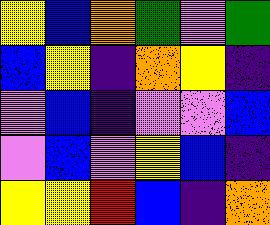[["yellow", "blue", "orange", "green", "violet", "green"], ["blue", "yellow", "indigo", "orange", "yellow", "indigo"], ["violet", "blue", "indigo", "violet", "violet", "blue"], ["violet", "blue", "violet", "yellow", "blue", "indigo"], ["yellow", "yellow", "red", "blue", "indigo", "orange"]]